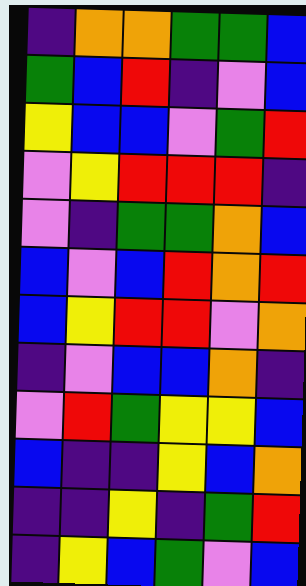[["indigo", "orange", "orange", "green", "green", "blue"], ["green", "blue", "red", "indigo", "violet", "blue"], ["yellow", "blue", "blue", "violet", "green", "red"], ["violet", "yellow", "red", "red", "red", "indigo"], ["violet", "indigo", "green", "green", "orange", "blue"], ["blue", "violet", "blue", "red", "orange", "red"], ["blue", "yellow", "red", "red", "violet", "orange"], ["indigo", "violet", "blue", "blue", "orange", "indigo"], ["violet", "red", "green", "yellow", "yellow", "blue"], ["blue", "indigo", "indigo", "yellow", "blue", "orange"], ["indigo", "indigo", "yellow", "indigo", "green", "red"], ["indigo", "yellow", "blue", "green", "violet", "blue"]]